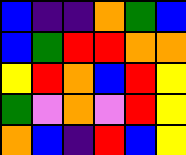[["blue", "indigo", "indigo", "orange", "green", "blue"], ["blue", "green", "red", "red", "orange", "orange"], ["yellow", "red", "orange", "blue", "red", "yellow"], ["green", "violet", "orange", "violet", "red", "yellow"], ["orange", "blue", "indigo", "red", "blue", "yellow"]]